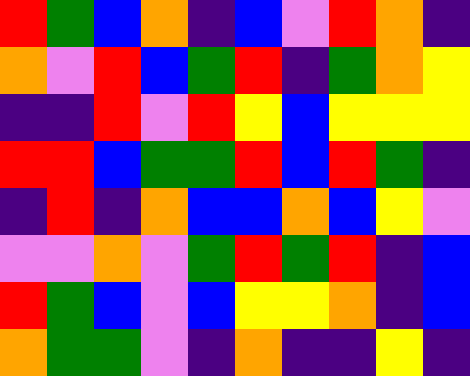[["red", "green", "blue", "orange", "indigo", "blue", "violet", "red", "orange", "indigo"], ["orange", "violet", "red", "blue", "green", "red", "indigo", "green", "orange", "yellow"], ["indigo", "indigo", "red", "violet", "red", "yellow", "blue", "yellow", "yellow", "yellow"], ["red", "red", "blue", "green", "green", "red", "blue", "red", "green", "indigo"], ["indigo", "red", "indigo", "orange", "blue", "blue", "orange", "blue", "yellow", "violet"], ["violet", "violet", "orange", "violet", "green", "red", "green", "red", "indigo", "blue"], ["red", "green", "blue", "violet", "blue", "yellow", "yellow", "orange", "indigo", "blue"], ["orange", "green", "green", "violet", "indigo", "orange", "indigo", "indigo", "yellow", "indigo"]]